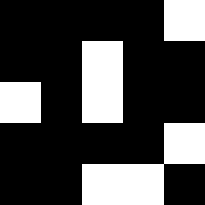[["black", "black", "black", "black", "white"], ["black", "black", "white", "black", "black"], ["white", "black", "white", "black", "black"], ["black", "black", "black", "black", "white"], ["black", "black", "white", "white", "black"]]